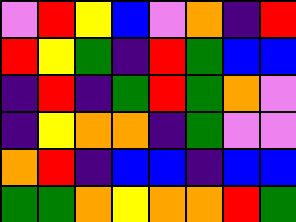[["violet", "red", "yellow", "blue", "violet", "orange", "indigo", "red"], ["red", "yellow", "green", "indigo", "red", "green", "blue", "blue"], ["indigo", "red", "indigo", "green", "red", "green", "orange", "violet"], ["indigo", "yellow", "orange", "orange", "indigo", "green", "violet", "violet"], ["orange", "red", "indigo", "blue", "blue", "indigo", "blue", "blue"], ["green", "green", "orange", "yellow", "orange", "orange", "red", "green"]]